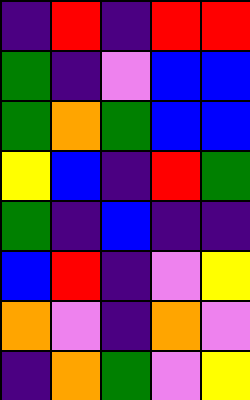[["indigo", "red", "indigo", "red", "red"], ["green", "indigo", "violet", "blue", "blue"], ["green", "orange", "green", "blue", "blue"], ["yellow", "blue", "indigo", "red", "green"], ["green", "indigo", "blue", "indigo", "indigo"], ["blue", "red", "indigo", "violet", "yellow"], ["orange", "violet", "indigo", "orange", "violet"], ["indigo", "orange", "green", "violet", "yellow"]]